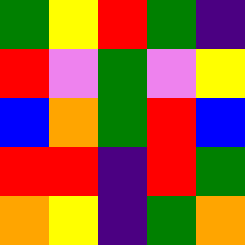[["green", "yellow", "red", "green", "indigo"], ["red", "violet", "green", "violet", "yellow"], ["blue", "orange", "green", "red", "blue"], ["red", "red", "indigo", "red", "green"], ["orange", "yellow", "indigo", "green", "orange"]]